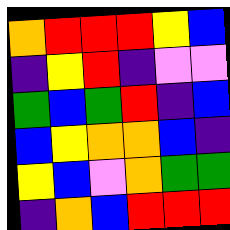[["orange", "red", "red", "red", "yellow", "blue"], ["indigo", "yellow", "red", "indigo", "violet", "violet"], ["green", "blue", "green", "red", "indigo", "blue"], ["blue", "yellow", "orange", "orange", "blue", "indigo"], ["yellow", "blue", "violet", "orange", "green", "green"], ["indigo", "orange", "blue", "red", "red", "red"]]